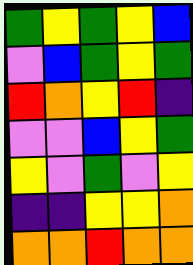[["green", "yellow", "green", "yellow", "blue"], ["violet", "blue", "green", "yellow", "green"], ["red", "orange", "yellow", "red", "indigo"], ["violet", "violet", "blue", "yellow", "green"], ["yellow", "violet", "green", "violet", "yellow"], ["indigo", "indigo", "yellow", "yellow", "orange"], ["orange", "orange", "red", "orange", "orange"]]